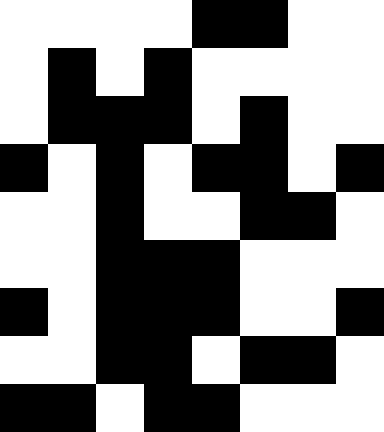[["white", "white", "white", "white", "black", "black", "white", "white"], ["white", "black", "white", "black", "white", "white", "white", "white"], ["white", "black", "black", "black", "white", "black", "white", "white"], ["black", "white", "black", "white", "black", "black", "white", "black"], ["white", "white", "black", "white", "white", "black", "black", "white"], ["white", "white", "black", "black", "black", "white", "white", "white"], ["black", "white", "black", "black", "black", "white", "white", "black"], ["white", "white", "black", "black", "white", "black", "black", "white"], ["black", "black", "white", "black", "black", "white", "white", "white"]]